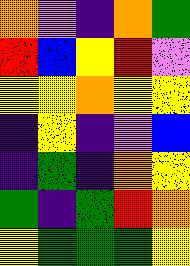[["orange", "violet", "indigo", "orange", "green"], ["red", "blue", "yellow", "red", "violet"], ["yellow", "yellow", "orange", "yellow", "yellow"], ["indigo", "yellow", "indigo", "violet", "blue"], ["indigo", "green", "indigo", "orange", "yellow"], ["green", "indigo", "green", "red", "orange"], ["yellow", "green", "green", "green", "yellow"]]